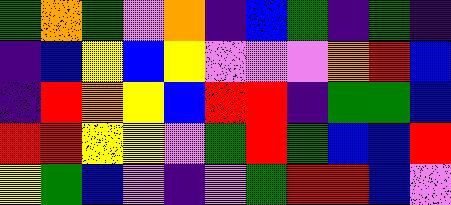[["green", "orange", "green", "violet", "orange", "indigo", "blue", "green", "indigo", "green", "indigo"], ["indigo", "blue", "yellow", "blue", "yellow", "violet", "violet", "violet", "orange", "red", "blue"], ["indigo", "red", "orange", "yellow", "blue", "red", "red", "indigo", "green", "green", "blue"], ["red", "red", "yellow", "yellow", "violet", "green", "red", "green", "blue", "blue", "red"], ["yellow", "green", "blue", "violet", "indigo", "violet", "green", "red", "red", "blue", "violet"]]